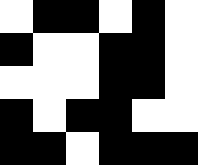[["white", "black", "black", "white", "black", "white"], ["black", "white", "white", "black", "black", "white"], ["white", "white", "white", "black", "black", "white"], ["black", "white", "black", "black", "white", "white"], ["black", "black", "white", "black", "black", "black"]]